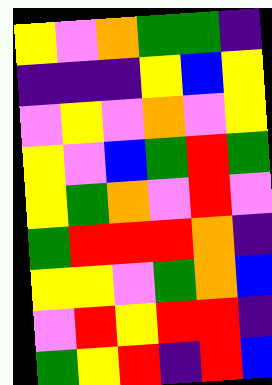[["yellow", "violet", "orange", "green", "green", "indigo"], ["indigo", "indigo", "indigo", "yellow", "blue", "yellow"], ["violet", "yellow", "violet", "orange", "violet", "yellow"], ["yellow", "violet", "blue", "green", "red", "green"], ["yellow", "green", "orange", "violet", "red", "violet"], ["green", "red", "red", "red", "orange", "indigo"], ["yellow", "yellow", "violet", "green", "orange", "blue"], ["violet", "red", "yellow", "red", "red", "indigo"], ["green", "yellow", "red", "indigo", "red", "blue"]]